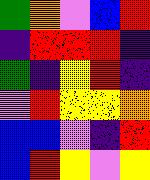[["green", "orange", "violet", "blue", "red"], ["indigo", "red", "red", "red", "indigo"], ["green", "indigo", "yellow", "red", "indigo"], ["violet", "red", "yellow", "yellow", "orange"], ["blue", "blue", "violet", "indigo", "red"], ["blue", "red", "yellow", "violet", "yellow"]]